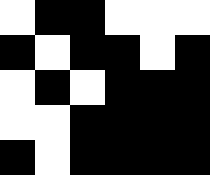[["white", "black", "black", "white", "white", "white"], ["black", "white", "black", "black", "white", "black"], ["white", "black", "white", "black", "black", "black"], ["white", "white", "black", "black", "black", "black"], ["black", "white", "black", "black", "black", "black"]]